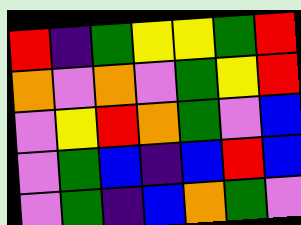[["red", "indigo", "green", "yellow", "yellow", "green", "red"], ["orange", "violet", "orange", "violet", "green", "yellow", "red"], ["violet", "yellow", "red", "orange", "green", "violet", "blue"], ["violet", "green", "blue", "indigo", "blue", "red", "blue"], ["violet", "green", "indigo", "blue", "orange", "green", "violet"]]